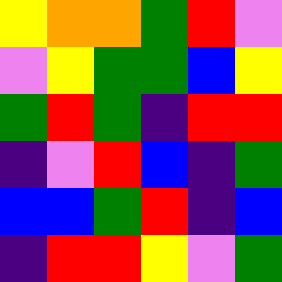[["yellow", "orange", "orange", "green", "red", "violet"], ["violet", "yellow", "green", "green", "blue", "yellow"], ["green", "red", "green", "indigo", "red", "red"], ["indigo", "violet", "red", "blue", "indigo", "green"], ["blue", "blue", "green", "red", "indigo", "blue"], ["indigo", "red", "red", "yellow", "violet", "green"]]